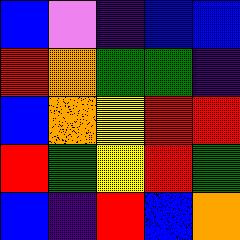[["blue", "violet", "indigo", "blue", "blue"], ["red", "orange", "green", "green", "indigo"], ["blue", "orange", "yellow", "red", "red"], ["red", "green", "yellow", "red", "green"], ["blue", "indigo", "red", "blue", "orange"]]